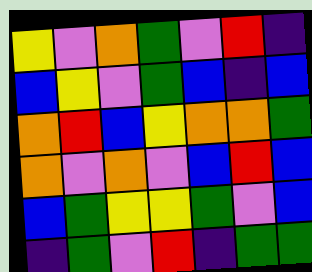[["yellow", "violet", "orange", "green", "violet", "red", "indigo"], ["blue", "yellow", "violet", "green", "blue", "indigo", "blue"], ["orange", "red", "blue", "yellow", "orange", "orange", "green"], ["orange", "violet", "orange", "violet", "blue", "red", "blue"], ["blue", "green", "yellow", "yellow", "green", "violet", "blue"], ["indigo", "green", "violet", "red", "indigo", "green", "green"]]